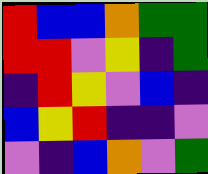[["red", "blue", "blue", "orange", "green", "green"], ["red", "red", "violet", "yellow", "indigo", "green"], ["indigo", "red", "yellow", "violet", "blue", "indigo"], ["blue", "yellow", "red", "indigo", "indigo", "violet"], ["violet", "indigo", "blue", "orange", "violet", "green"]]